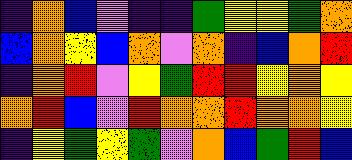[["indigo", "orange", "blue", "violet", "indigo", "indigo", "green", "yellow", "yellow", "green", "orange"], ["blue", "orange", "yellow", "blue", "orange", "violet", "orange", "indigo", "blue", "orange", "red"], ["indigo", "orange", "red", "violet", "yellow", "green", "red", "red", "yellow", "orange", "yellow"], ["orange", "red", "blue", "violet", "red", "orange", "orange", "red", "orange", "orange", "yellow"], ["indigo", "yellow", "green", "yellow", "green", "violet", "orange", "blue", "green", "red", "blue"]]